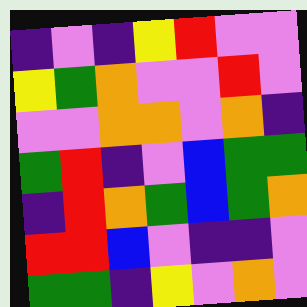[["indigo", "violet", "indigo", "yellow", "red", "violet", "violet"], ["yellow", "green", "orange", "violet", "violet", "red", "violet"], ["violet", "violet", "orange", "orange", "violet", "orange", "indigo"], ["green", "red", "indigo", "violet", "blue", "green", "green"], ["indigo", "red", "orange", "green", "blue", "green", "orange"], ["red", "red", "blue", "violet", "indigo", "indigo", "violet"], ["green", "green", "indigo", "yellow", "violet", "orange", "violet"]]